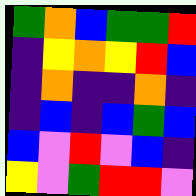[["green", "orange", "blue", "green", "green", "red"], ["indigo", "yellow", "orange", "yellow", "red", "blue"], ["indigo", "orange", "indigo", "indigo", "orange", "indigo"], ["indigo", "blue", "indigo", "blue", "green", "blue"], ["blue", "violet", "red", "violet", "blue", "indigo"], ["yellow", "violet", "green", "red", "red", "violet"]]